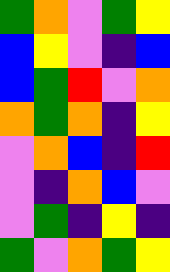[["green", "orange", "violet", "green", "yellow"], ["blue", "yellow", "violet", "indigo", "blue"], ["blue", "green", "red", "violet", "orange"], ["orange", "green", "orange", "indigo", "yellow"], ["violet", "orange", "blue", "indigo", "red"], ["violet", "indigo", "orange", "blue", "violet"], ["violet", "green", "indigo", "yellow", "indigo"], ["green", "violet", "orange", "green", "yellow"]]